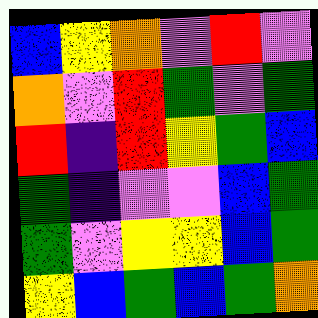[["blue", "yellow", "orange", "violet", "red", "violet"], ["orange", "violet", "red", "green", "violet", "green"], ["red", "indigo", "red", "yellow", "green", "blue"], ["green", "indigo", "violet", "violet", "blue", "green"], ["green", "violet", "yellow", "yellow", "blue", "green"], ["yellow", "blue", "green", "blue", "green", "orange"]]